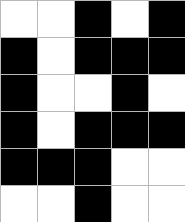[["white", "white", "black", "white", "black"], ["black", "white", "black", "black", "black"], ["black", "white", "white", "black", "white"], ["black", "white", "black", "black", "black"], ["black", "black", "black", "white", "white"], ["white", "white", "black", "white", "white"]]